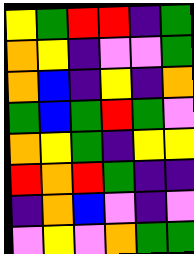[["yellow", "green", "red", "red", "indigo", "green"], ["orange", "yellow", "indigo", "violet", "violet", "green"], ["orange", "blue", "indigo", "yellow", "indigo", "orange"], ["green", "blue", "green", "red", "green", "violet"], ["orange", "yellow", "green", "indigo", "yellow", "yellow"], ["red", "orange", "red", "green", "indigo", "indigo"], ["indigo", "orange", "blue", "violet", "indigo", "violet"], ["violet", "yellow", "violet", "orange", "green", "green"]]